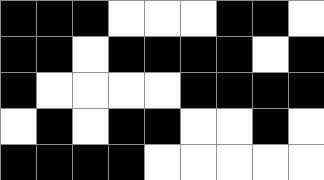[["black", "black", "black", "white", "white", "white", "black", "black", "white"], ["black", "black", "white", "black", "black", "black", "black", "white", "black"], ["black", "white", "white", "white", "white", "black", "black", "black", "black"], ["white", "black", "white", "black", "black", "white", "white", "black", "white"], ["black", "black", "black", "black", "white", "white", "white", "white", "white"]]